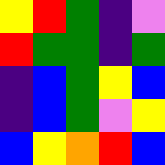[["yellow", "red", "green", "indigo", "violet"], ["red", "green", "green", "indigo", "green"], ["indigo", "blue", "green", "yellow", "blue"], ["indigo", "blue", "green", "violet", "yellow"], ["blue", "yellow", "orange", "red", "blue"]]